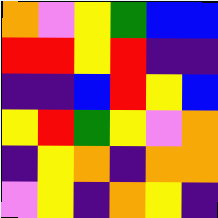[["orange", "violet", "yellow", "green", "blue", "blue"], ["red", "red", "yellow", "red", "indigo", "indigo"], ["indigo", "indigo", "blue", "red", "yellow", "blue"], ["yellow", "red", "green", "yellow", "violet", "orange"], ["indigo", "yellow", "orange", "indigo", "orange", "orange"], ["violet", "yellow", "indigo", "orange", "yellow", "indigo"]]